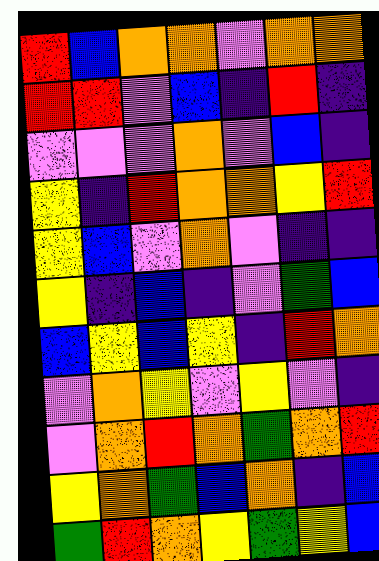[["red", "blue", "orange", "orange", "violet", "orange", "orange"], ["red", "red", "violet", "blue", "indigo", "red", "indigo"], ["violet", "violet", "violet", "orange", "violet", "blue", "indigo"], ["yellow", "indigo", "red", "orange", "orange", "yellow", "red"], ["yellow", "blue", "violet", "orange", "violet", "indigo", "indigo"], ["yellow", "indigo", "blue", "indigo", "violet", "green", "blue"], ["blue", "yellow", "blue", "yellow", "indigo", "red", "orange"], ["violet", "orange", "yellow", "violet", "yellow", "violet", "indigo"], ["violet", "orange", "red", "orange", "green", "orange", "red"], ["yellow", "orange", "green", "blue", "orange", "indigo", "blue"], ["green", "red", "orange", "yellow", "green", "yellow", "blue"]]